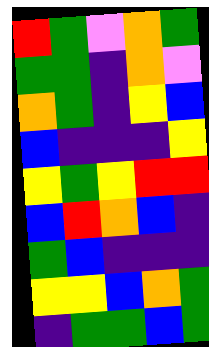[["red", "green", "violet", "orange", "green"], ["green", "green", "indigo", "orange", "violet"], ["orange", "green", "indigo", "yellow", "blue"], ["blue", "indigo", "indigo", "indigo", "yellow"], ["yellow", "green", "yellow", "red", "red"], ["blue", "red", "orange", "blue", "indigo"], ["green", "blue", "indigo", "indigo", "indigo"], ["yellow", "yellow", "blue", "orange", "green"], ["indigo", "green", "green", "blue", "green"]]